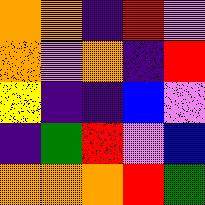[["orange", "orange", "indigo", "red", "violet"], ["orange", "violet", "orange", "indigo", "red"], ["yellow", "indigo", "indigo", "blue", "violet"], ["indigo", "green", "red", "violet", "blue"], ["orange", "orange", "orange", "red", "green"]]